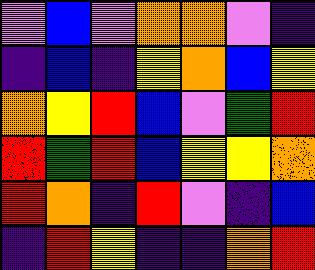[["violet", "blue", "violet", "orange", "orange", "violet", "indigo"], ["indigo", "blue", "indigo", "yellow", "orange", "blue", "yellow"], ["orange", "yellow", "red", "blue", "violet", "green", "red"], ["red", "green", "red", "blue", "yellow", "yellow", "orange"], ["red", "orange", "indigo", "red", "violet", "indigo", "blue"], ["indigo", "red", "yellow", "indigo", "indigo", "orange", "red"]]